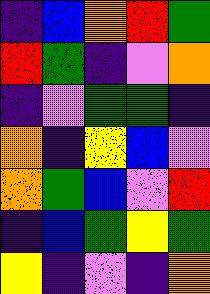[["indigo", "blue", "orange", "red", "green"], ["red", "green", "indigo", "violet", "orange"], ["indigo", "violet", "green", "green", "indigo"], ["orange", "indigo", "yellow", "blue", "violet"], ["orange", "green", "blue", "violet", "red"], ["indigo", "blue", "green", "yellow", "green"], ["yellow", "indigo", "violet", "indigo", "orange"]]